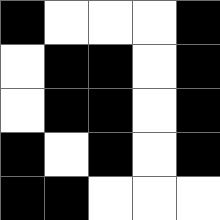[["black", "white", "white", "white", "black"], ["white", "black", "black", "white", "black"], ["white", "black", "black", "white", "black"], ["black", "white", "black", "white", "black"], ["black", "black", "white", "white", "white"]]